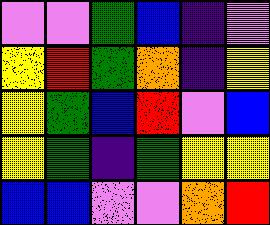[["violet", "violet", "green", "blue", "indigo", "violet"], ["yellow", "red", "green", "orange", "indigo", "yellow"], ["yellow", "green", "blue", "red", "violet", "blue"], ["yellow", "green", "indigo", "green", "yellow", "yellow"], ["blue", "blue", "violet", "violet", "orange", "red"]]